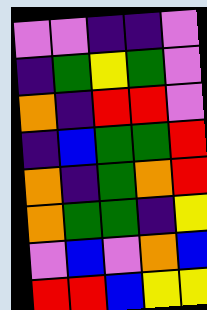[["violet", "violet", "indigo", "indigo", "violet"], ["indigo", "green", "yellow", "green", "violet"], ["orange", "indigo", "red", "red", "violet"], ["indigo", "blue", "green", "green", "red"], ["orange", "indigo", "green", "orange", "red"], ["orange", "green", "green", "indigo", "yellow"], ["violet", "blue", "violet", "orange", "blue"], ["red", "red", "blue", "yellow", "yellow"]]